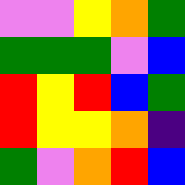[["violet", "violet", "yellow", "orange", "green"], ["green", "green", "green", "violet", "blue"], ["red", "yellow", "red", "blue", "green"], ["red", "yellow", "yellow", "orange", "indigo"], ["green", "violet", "orange", "red", "blue"]]